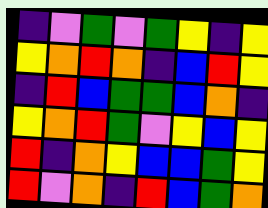[["indigo", "violet", "green", "violet", "green", "yellow", "indigo", "yellow"], ["yellow", "orange", "red", "orange", "indigo", "blue", "red", "yellow"], ["indigo", "red", "blue", "green", "green", "blue", "orange", "indigo"], ["yellow", "orange", "red", "green", "violet", "yellow", "blue", "yellow"], ["red", "indigo", "orange", "yellow", "blue", "blue", "green", "yellow"], ["red", "violet", "orange", "indigo", "red", "blue", "green", "orange"]]